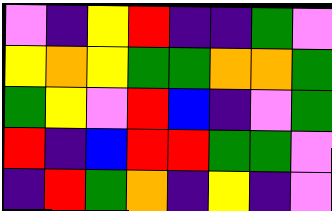[["violet", "indigo", "yellow", "red", "indigo", "indigo", "green", "violet"], ["yellow", "orange", "yellow", "green", "green", "orange", "orange", "green"], ["green", "yellow", "violet", "red", "blue", "indigo", "violet", "green"], ["red", "indigo", "blue", "red", "red", "green", "green", "violet"], ["indigo", "red", "green", "orange", "indigo", "yellow", "indigo", "violet"]]